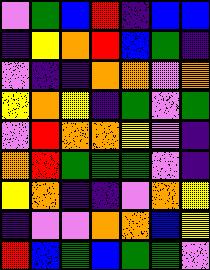[["violet", "green", "blue", "red", "indigo", "blue", "blue"], ["indigo", "yellow", "orange", "red", "blue", "green", "indigo"], ["violet", "indigo", "indigo", "orange", "orange", "violet", "orange"], ["yellow", "orange", "yellow", "indigo", "green", "violet", "green"], ["violet", "red", "orange", "orange", "yellow", "violet", "indigo"], ["orange", "red", "green", "green", "green", "violet", "indigo"], ["yellow", "orange", "indigo", "indigo", "violet", "orange", "yellow"], ["indigo", "violet", "violet", "orange", "orange", "blue", "yellow"], ["red", "blue", "green", "blue", "green", "green", "violet"]]